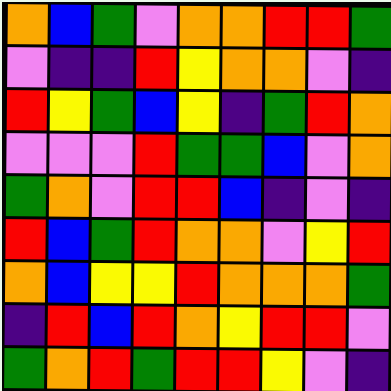[["orange", "blue", "green", "violet", "orange", "orange", "red", "red", "green"], ["violet", "indigo", "indigo", "red", "yellow", "orange", "orange", "violet", "indigo"], ["red", "yellow", "green", "blue", "yellow", "indigo", "green", "red", "orange"], ["violet", "violet", "violet", "red", "green", "green", "blue", "violet", "orange"], ["green", "orange", "violet", "red", "red", "blue", "indigo", "violet", "indigo"], ["red", "blue", "green", "red", "orange", "orange", "violet", "yellow", "red"], ["orange", "blue", "yellow", "yellow", "red", "orange", "orange", "orange", "green"], ["indigo", "red", "blue", "red", "orange", "yellow", "red", "red", "violet"], ["green", "orange", "red", "green", "red", "red", "yellow", "violet", "indigo"]]